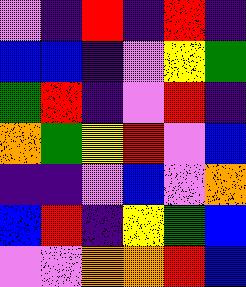[["violet", "indigo", "red", "indigo", "red", "indigo"], ["blue", "blue", "indigo", "violet", "yellow", "green"], ["green", "red", "indigo", "violet", "red", "indigo"], ["orange", "green", "yellow", "red", "violet", "blue"], ["indigo", "indigo", "violet", "blue", "violet", "orange"], ["blue", "red", "indigo", "yellow", "green", "blue"], ["violet", "violet", "orange", "orange", "red", "blue"]]